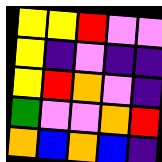[["yellow", "yellow", "red", "violet", "violet"], ["yellow", "indigo", "violet", "indigo", "indigo"], ["yellow", "red", "orange", "violet", "indigo"], ["green", "violet", "violet", "orange", "red"], ["orange", "blue", "orange", "blue", "indigo"]]